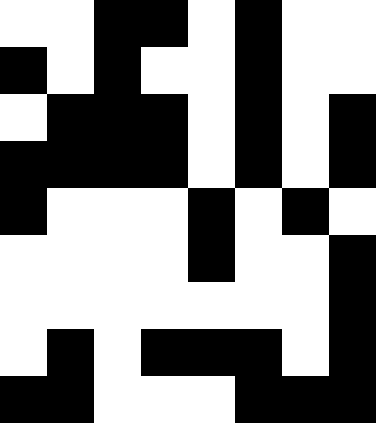[["white", "white", "black", "black", "white", "black", "white", "white"], ["black", "white", "black", "white", "white", "black", "white", "white"], ["white", "black", "black", "black", "white", "black", "white", "black"], ["black", "black", "black", "black", "white", "black", "white", "black"], ["black", "white", "white", "white", "black", "white", "black", "white"], ["white", "white", "white", "white", "black", "white", "white", "black"], ["white", "white", "white", "white", "white", "white", "white", "black"], ["white", "black", "white", "black", "black", "black", "white", "black"], ["black", "black", "white", "white", "white", "black", "black", "black"]]